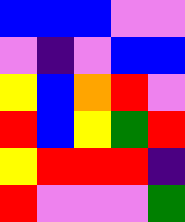[["blue", "blue", "blue", "violet", "violet"], ["violet", "indigo", "violet", "blue", "blue"], ["yellow", "blue", "orange", "red", "violet"], ["red", "blue", "yellow", "green", "red"], ["yellow", "red", "red", "red", "indigo"], ["red", "violet", "violet", "violet", "green"]]